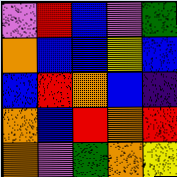[["violet", "red", "blue", "violet", "green"], ["orange", "blue", "blue", "yellow", "blue"], ["blue", "red", "orange", "blue", "indigo"], ["orange", "blue", "red", "orange", "red"], ["orange", "violet", "green", "orange", "yellow"]]